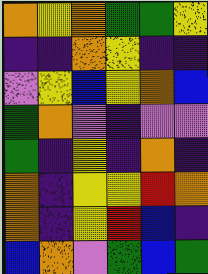[["orange", "yellow", "orange", "green", "green", "yellow"], ["indigo", "indigo", "orange", "yellow", "indigo", "indigo"], ["violet", "yellow", "blue", "yellow", "orange", "blue"], ["green", "orange", "violet", "indigo", "violet", "violet"], ["green", "indigo", "yellow", "indigo", "orange", "indigo"], ["orange", "indigo", "yellow", "yellow", "red", "orange"], ["orange", "indigo", "yellow", "red", "blue", "indigo"], ["blue", "orange", "violet", "green", "blue", "green"]]